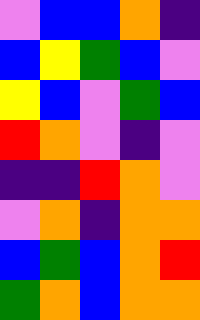[["violet", "blue", "blue", "orange", "indigo"], ["blue", "yellow", "green", "blue", "violet"], ["yellow", "blue", "violet", "green", "blue"], ["red", "orange", "violet", "indigo", "violet"], ["indigo", "indigo", "red", "orange", "violet"], ["violet", "orange", "indigo", "orange", "orange"], ["blue", "green", "blue", "orange", "red"], ["green", "orange", "blue", "orange", "orange"]]